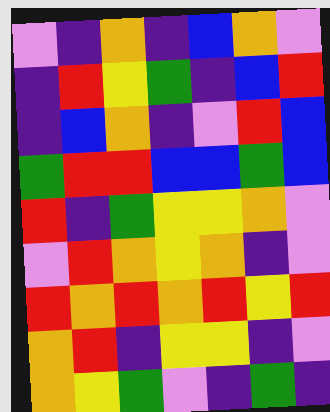[["violet", "indigo", "orange", "indigo", "blue", "orange", "violet"], ["indigo", "red", "yellow", "green", "indigo", "blue", "red"], ["indigo", "blue", "orange", "indigo", "violet", "red", "blue"], ["green", "red", "red", "blue", "blue", "green", "blue"], ["red", "indigo", "green", "yellow", "yellow", "orange", "violet"], ["violet", "red", "orange", "yellow", "orange", "indigo", "violet"], ["red", "orange", "red", "orange", "red", "yellow", "red"], ["orange", "red", "indigo", "yellow", "yellow", "indigo", "violet"], ["orange", "yellow", "green", "violet", "indigo", "green", "indigo"]]